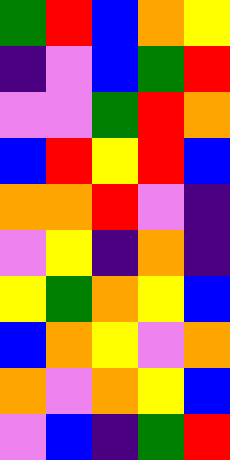[["green", "red", "blue", "orange", "yellow"], ["indigo", "violet", "blue", "green", "red"], ["violet", "violet", "green", "red", "orange"], ["blue", "red", "yellow", "red", "blue"], ["orange", "orange", "red", "violet", "indigo"], ["violet", "yellow", "indigo", "orange", "indigo"], ["yellow", "green", "orange", "yellow", "blue"], ["blue", "orange", "yellow", "violet", "orange"], ["orange", "violet", "orange", "yellow", "blue"], ["violet", "blue", "indigo", "green", "red"]]